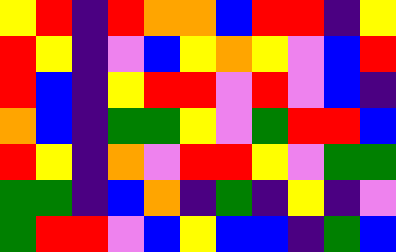[["yellow", "red", "indigo", "red", "orange", "orange", "blue", "red", "red", "indigo", "yellow"], ["red", "yellow", "indigo", "violet", "blue", "yellow", "orange", "yellow", "violet", "blue", "red"], ["red", "blue", "indigo", "yellow", "red", "red", "violet", "red", "violet", "blue", "indigo"], ["orange", "blue", "indigo", "green", "green", "yellow", "violet", "green", "red", "red", "blue"], ["red", "yellow", "indigo", "orange", "violet", "red", "red", "yellow", "violet", "green", "green"], ["green", "green", "indigo", "blue", "orange", "indigo", "green", "indigo", "yellow", "indigo", "violet"], ["green", "red", "red", "violet", "blue", "yellow", "blue", "blue", "indigo", "green", "blue"]]